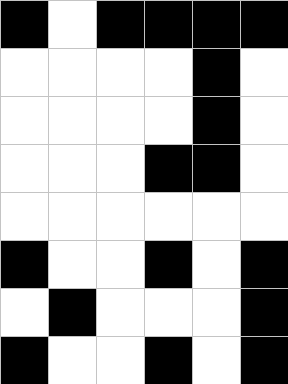[["black", "white", "black", "black", "black", "black"], ["white", "white", "white", "white", "black", "white"], ["white", "white", "white", "white", "black", "white"], ["white", "white", "white", "black", "black", "white"], ["white", "white", "white", "white", "white", "white"], ["black", "white", "white", "black", "white", "black"], ["white", "black", "white", "white", "white", "black"], ["black", "white", "white", "black", "white", "black"]]